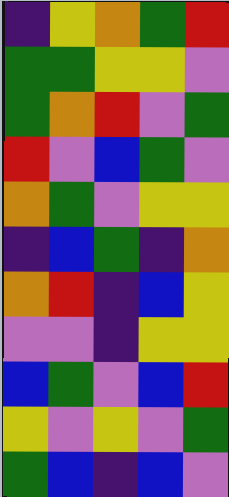[["indigo", "yellow", "orange", "green", "red"], ["green", "green", "yellow", "yellow", "violet"], ["green", "orange", "red", "violet", "green"], ["red", "violet", "blue", "green", "violet"], ["orange", "green", "violet", "yellow", "yellow"], ["indigo", "blue", "green", "indigo", "orange"], ["orange", "red", "indigo", "blue", "yellow"], ["violet", "violet", "indigo", "yellow", "yellow"], ["blue", "green", "violet", "blue", "red"], ["yellow", "violet", "yellow", "violet", "green"], ["green", "blue", "indigo", "blue", "violet"]]